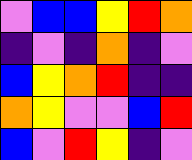[["violet", "blue", "blue", "yellow", "red", "orange"], ["indigo", "violet", "indigo", "orange", "indigo", "violet"], ["blue", "yellow", "orange", "red", "indigo", "indigo"], ["orange", "yellow", "violet", "violet", "blue", "red"], ["blue", "violet", "red", "yellow", "indigo", "violet"]]